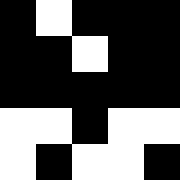[["black", "white", "black", "black", "black"], ["black", "black", "white", "black", "black"], ["black", "black", "black", "black", "black"], ["white", "white", "black", "white", "white"], ["white", "black", "white", "white", "black"]]